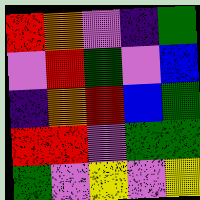[["red", "orange", "violet", "indigo", "green"], ["violet", "red", "green", "violet", "blue"], ["indigo", "orange", "red", "blue", "green"], ["red", "red", "violet", "green", "green"], ["green", "violet", "yellow", "violet", "yellow"]]